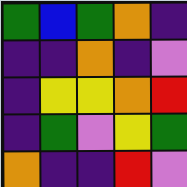[["green", "blue", "green", "orange", "indigo"], ["indigo", "indigo", "orange", "indigo", "violet"], ["indigo", "yellow", "yellow", "orange", "red"], ["indigo", "green", "violet", "yellow", "green"], ["orange", "indigo", "indigo", "red", "violet"]]